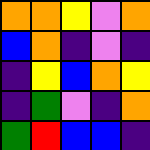[["orange", "orange", "yellow", "violet", "orange"], ["blue", "orange", "indigo", "violet", "indigo"], ["indigo", "yellow", "blue", "orange", "yellow"], ["indigo", "green", "violet", "indigo", "orange"], ["green", "red", "blue", "blue", "indigo"]]